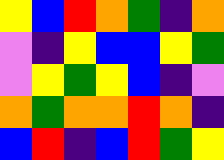[["yellow", "blue", "red", "orange", "green", "indigo", "orange"], ["violet", "indigo", "yellow", "blue", "blue", "yellow", "green"], ["violet", "yellow", "green", "yellow", "blue", "indigo", "violet"], ["orange", "green", "orange", "orange", "red", "orange", "indigo"], ["blue", "red", "indigo", "blue", "red", "green", "yellow"]]